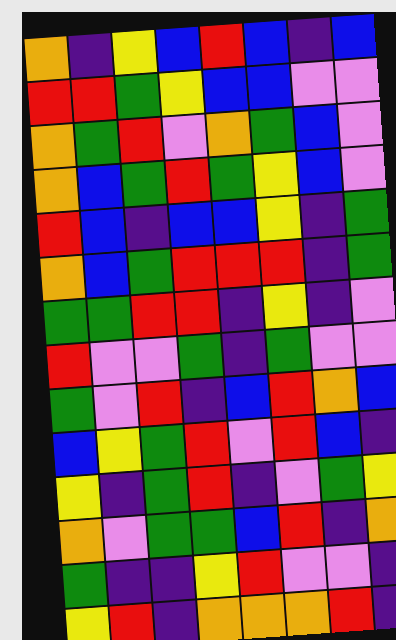[["orange", "indigo", "yellow", "blue", "red", "blue", "indigo", "blue"], ["red", "red", "green", "yellow", "blue", "blue", "violet", "violet"], ["orange", "green", "red", "violet", "orange", "green", "blue", "violet"], ["orange", "blue", "green", "red", "green", "yellow", "blue", "violet"], ["red", "blue", "indigo", "blue", "blue", "yellow", "indigo", "green"], ["orange", "blue", "green", "red", "red", "red", "indigo", "green"], ["green", "green", "red", "red", "indigo", "yellow", "indigo", "violet"], ["red", "violet", "violet", "green", "indigo", "green", "violet", "violet"], ["green", "violet", "red", "indigo", "blue", "red", "orange", "blue"], ["blue", "yellow", "green", "red", "violet", "red", "blue", "indigo"], ["yellow", "indigo", "green", "red", "indigo", "violet", "green", "yellow"], ["orange", "violet", "green", "green", "blue", "red", "indigo", "orange"], ["green", "indigo", "indigo", "yellow", "red", "violet", "violet", "indigo"], ["yellow", "red", "indigo", "orange", "orange", "orange", "red", "indigo"]]